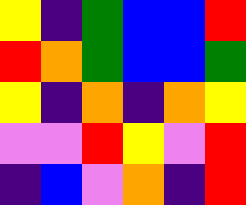[["yellow", "indigo", "green", "blue", "blue", "red"], ["red", "orange", "green", "blue", "blue", "green"], ["yellow", "indigo", "orange", "indigo", "orange", "yellow"], ["violet", "violet", "red", "yellow", "violet", "red"], ["indigo", "blue", "violet", "orange", "indigo", "red"]]